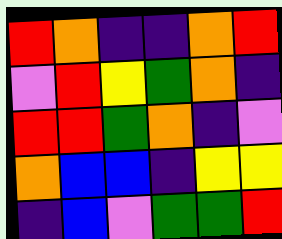[["red", "orange", "indigo", "indigo", "orange", "red"], ["violet", "red", "yellow", "green", "orange", "indigo"], ["red", "red", "green", "orange", "indigo", "violet"], ["orange", "blue", "blue", "indigo", "yellow", "yellow"], ["indigo", "blue", "violet", "green", "green", "red"]]